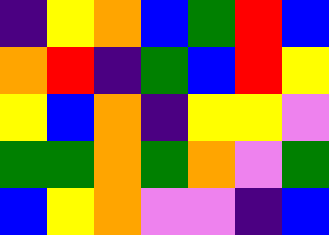[["indigo", "yellow", "orange", "blue", "green", "red", "blue"], ["orange", "red", "indigo", "green", "blue", "red", "yellow"], ["yellow", "blue", "orange", "indigo", "yellow", "yellow", "violet"], ["green", "green", "orange", "green", "orange", "violet", "green"], ["blue", "yellow", "orange", "violet", "violet", "indigo", "blue"]]